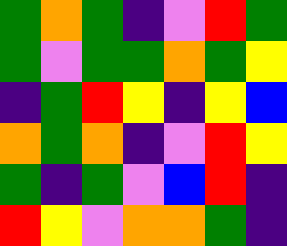[["green", "orange", "green", "indigo", "violet", "red", "green"], ["green", "violet", "green", "green", "orange", "green", "yellow"], ["indigo", "green", "red", "yellow", "indigo", "yellow", "blue"], ["orange", "green", "orange", "indigo", "violet", "red", "yellow"], ["green", "indigo", "green", "violet", "blue", "red", "indigo"], ["red", "yellow", "violet", "orange", "orange", "green", "indigo"]]